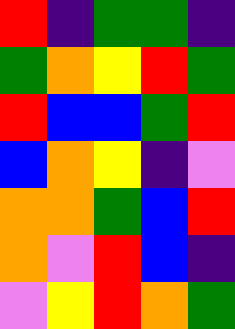[["red", "indigo", "green", "green", "indigo"], ["green", "orange", "yellow", "red", "green"], ["red", "blue", "blue", "green", "red"], ["blue", "orange", "yellow", "indigo", "violet"], ["orange", "orange", "green", "blue", "red"], ["orange", "violet", "red", "blue", "indigo"], ["violet", "yellow", "red", "orange", "green"]]